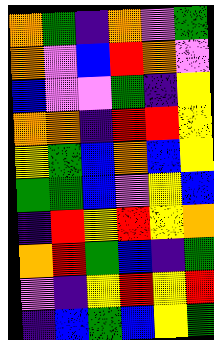[["orange", "green", "indigo", "orange", "violet", "green"], ["orange", "violet", "blue", "red", "orange", "violet"], ["blue", "violet", "violet", "green", "indigo", "yellow"], ["orange", "orange", "indigo", "red", "red", "yellow"], ["yellow", "green", "blue", "orange", "blue", "yellow"], ["green", "green", "blue", "violet", "yellow", "blue"], ["indigo", "red", "yellow", "red", "yellow", "orange"], ["orange", "red", "green", "blue", "indigo", "green"], ["violet", "indigo", "yellow", "red", "yellow", "red"], ["indigo", "blue", "green", "blue", "yellow", "green"]]